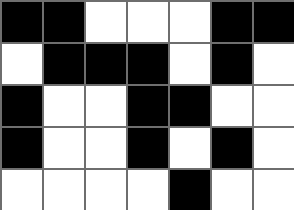[["black", "black", "white", "white", "white", "black", "black"], ["white", "black", "black", "black", "white", "black", "white"], ["black", "white", "white", "black", "black", "white", "white"], ["black", "white", "white", "black", "white", "black", "white"], ["white", "white", "white", "white", "black", "white", "white"]]